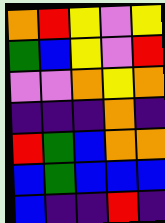[["orange", "red", "yellow", "violet", "yellow"], ["green", "blue", "yellow", "violet", "red"], ["violet", "violet", "orange", "yellow", "orange"], ["indigo", "indigo", "indigo", "orange", "indigo"], ["red", "green", "blue", "orange", "orange"], ["blue", "green", "blue", "blue", "blue"], ["blue", "indigo", "indigo", "red", "indigo"]]